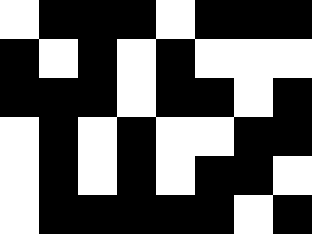[["white", "black", "black", "black", "white", "black", "black", "black"], ["black", "white", "black", "white", "black", "white", "white", "white"], ["black", "black", "black", "white", "black", "black", "white", "black"], ["white", "black", "white", "black", "white", "white", "black", "black"], ["white", "black", "white", "black", "white", "black", "black", "white"], ["white", "black", "black", "black", "black", "black", "white", "black"]]